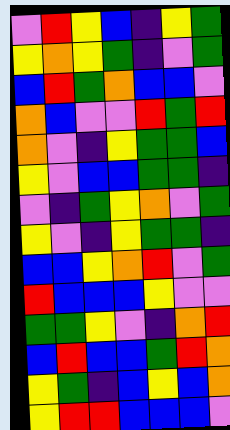[["violet", "red", "yellow", "blue", "indigo", "yellow", "green"], ["yellow", "orange", "yellow", "green", "indigo", "violet", "green"], ["blue", "red", "green", "orange", "blue", "blue", "violet"], ["orange", "blue", "violet", "violet", "red", "green", "red"], ["orange", "violet", "indigo", "yellow", "green", "green", "blue"], ["yellow", "violet", "blue", "blue", "green", "green", "indigo"], ["violet", "indigo", "green", "yellow", "orange", "violet", "green"], ["yellow", "violet", "indigo", "yellow", "green", "green", "indigo"], ["blue", "blue", "yellow", "orange", "red", "violet", "green"], ["red", "blue", "blue", "blue", "yellow", "violet", "violet"], ["green", "green", "yellow", "violet", "indigo", "orange", "red"], ["blue", "red", "blue", "blue", "green", "red", "orange"], ["yellow", "green", "indigo", "blue", "yellow", "blue", "orange"], ["yellow", "red", "red", "blue", "blue", "blue", "violet"]]